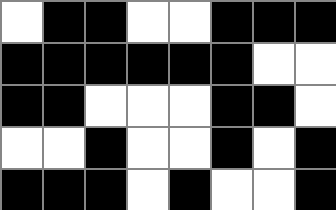[["white", "black", "black", "white", "white", "black", "black", "black"], ["black", "black", "black", "black", "black", "black", "white", "white"], ["black", "black", "white", "white", "white", "black", "black", "white"], ["white", "white", "black", "white", "white", "black", "white", "black"], ["black", "black", "black", "white", "black", "white", "white", "black"]]